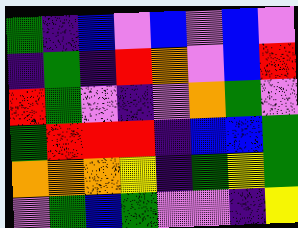[["green", "indigo", "blue", "violet", "blue", "violet", "blue", "violet"], ["indigo", "green", "indigo", "red", "orange", "violet", "blue", "red"], ["red", "green", "violet", "indigo", "violet", "orange", "green", "violet"], ["green", "red", "red", "red", "indigo", "blue", "blue", "green"], ["orange", "orange", "orange", "yellow", "indigo", "green", "yellow", "green"], ["violet", "green", "blue", "green", "violet", "violet", "indigo", "yellow"]]